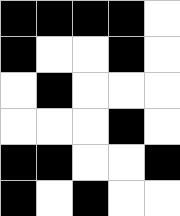[["black", "black", "black", "black", "white"], ["black", "white", "white", "black", "white"], ["white", "black", "white", "white", "white"], ["white", "white", "white", "black", "white"], ["black", "black", "white", "white", "black"], ["black", "white", "black", "white", "white"]]